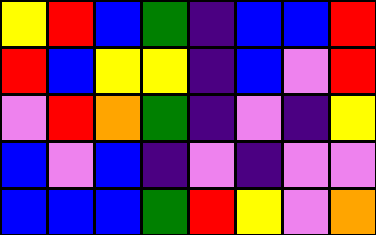[["yellow", "red", "blue", "green", "indigo", "blue", "blue", "red"], ["red", "blue", "yellow", "yellow", "indigo", "blue", "violet", "red"], ["violet", "red", "orange", "green", "indigo", "violet", "indigo", "yellow"], ["blue", "violet", "blue", "indigo", "violet", "indigo", "violet", "violet"], ["blue", "blue", "blue", "green", "red", "yellow", "violet", "orange"]]